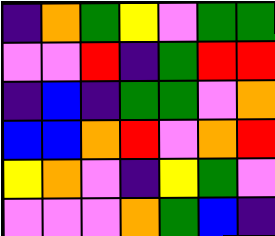[["indigo", "orange", "green", "yellow", "violet", "green", "green"], ["violet", "violet", "red", "indigo", "green", "red", "red"], ["indigo", "blue", "indigo", "green", "green", "violet", "orange"], ["blue", "blue", "orange", "red", "violet", "orange", "red"], ["yellow", "orange", "violet", "indigo", "yellow", "green", "violet"], ["violet", "violet", "violet", "orange", "green", "blue", "indigo"]]